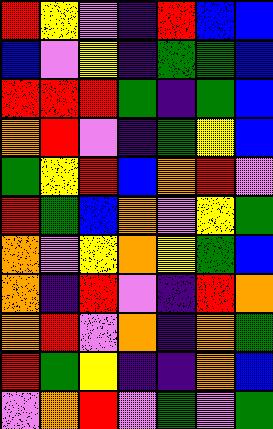[["red", "yellow", "violet", "indigo", "red", "blue", "blue"], ["blue", "violet", "yellow", "indigo", "green", "green", "blue"], ["red", "red", "red", "green", "indigo", "green", "blue"], ["orange", "red", "violet", "indigo", "green", "yellow", "blue"], ["green", "yellow", "red", "blue", "orange", "red", "violet"], ["red", "green", "blue", "orange", "violet", "yellow", "green"], ["orange", "violet", "yellow", "orange", "yellow", "green", "blue"], ["orange", "indigo", "red", "violet", "indigo", "red", "orange"], ["orange", "red", "violet", "orange", "indigo", "orange", "green"], ["red", "green", "yellow", "indigo", "indigo", "orange", "blue"], ["violet", "orange", "red", "violet", "green", "violet", "green"]]